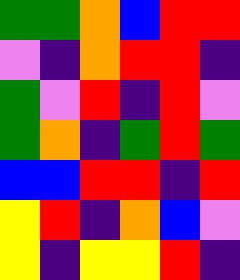[["green", "green", "orange", "blue", "red", "red"], ["violet", "indigo", "orange", "red", "red", "indigo"], ["green", "violet", "red", "indigo", "red", "violet"], ["green", "orange", "indigo", "green", "red", "green"], ["blue", "blue", "red", "red", "indigo", "red"], ["yellow", "red", "indigo", "orange", "blue", "violet"], ["yellow", "indigo", "yellow", "yellow", "red", "indigo"]]